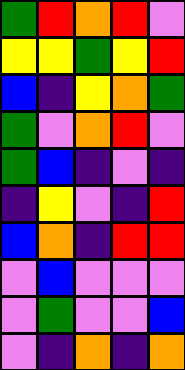[["green", "red", "orange", "red", "violet"], ["yellow", "yellow", "green", "yellow", "red"], ["blue", "indigo", "yellow", "orange", "green"], ["green", "violet", "orange", "red", "violet"], ["green", "blue", "indigo", "violet", "indigo"], ["indigo", "yellow", "violet", "indigo", "red"], ["blue", "orange", "indigo", "red", "red"], ["violet", "blue", "violet", "violet", "violet"], ["violet", "green", "violet", "violet", "blue"], ["violet", "indigo", "orange", "indigo", "orange"]]